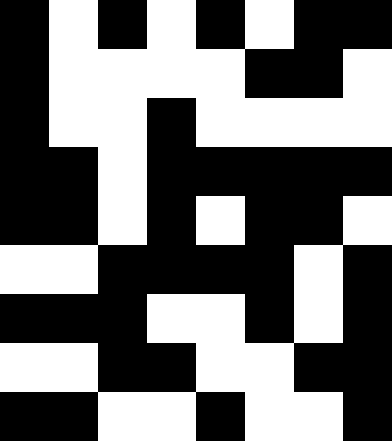[["black", "white", "black", "white", "black", "white", "black", "black"], ["black", "white", "white", "white", "white", "black", "black", "white"], ["black", "white", "white", "black", "white", "white", "white", "white"], ["black", "black", "white", "black", "black", "black", "black", "black"], ["black", "black", "white", "black", "white", "black", "black", "white"], ["white", "white", "black", "black", "black", "black", "white", "black"], ["black", "black", "black", "white", "white", "black", "white", "black"], ["white", "white", "black", "black", "white", "white", "black", "black"], ["black", "black", "white", "white", "black", "white", "white", "black"]]